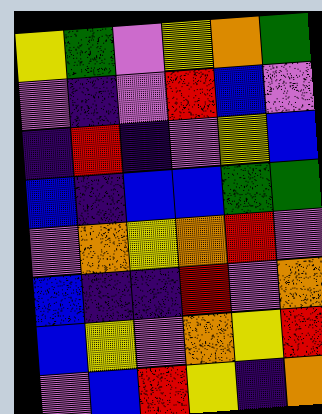[["yellow", "green", "violet", "yellow", "orange", "green"], ["violet", "indigo", "violet", "red", "blue", "violet"], ["indigo", "red", "indigo", "violet", "yellow", "blue"], ["blue", "indigo", "blue", "blue", "green", "green"], ["violet", "orange", "yellow", "orange", "red", "violet"], ["blue", "indigo", "indigo", "red", "violet", "orange"], ["blue", "yellow", "violet", "orange", "yellow", "red"], ["violet", "blue", "red", "yellow", "indigo", "orange"]]